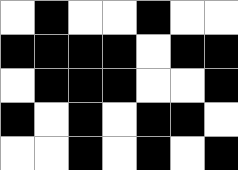[["white", "black", "white", "white", "black", "white", "white"], ["black", "black", "black", "black", "white", "black", "black"], ["white", "black", "black", "black", "white", "white", "black"], ["black", "white", "black", "white", "black", "black", "white"], ["white", "white", "black", "white", "black", "white", "black"]]